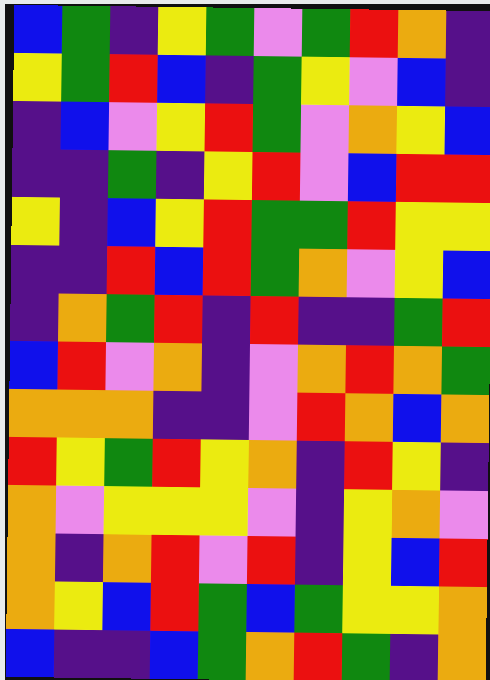[["blue", "green", "indigo", "yellow", "green", "violet", "green", "red", "orange", "indigo"], ["yellow", "green", "red", "blue", "indigo", "green", "yellow", "violet", "blue", "indigo"], ["indigo", "blue", "violet", "yellow", "red", "green", "violet", "orange", "yellow", "blue"], ["indigo", "indigo", "green", "indigo", "yellow", "red", "violet", "blue", "red", "red"], ["yellow", "indigo", "blue", "yellow", "red", "green", "green", "red", "yellow", "yellow"], ["indigo", "indigo", "red", "blue", "red", "green", "orange", "violet", "yellow", "blue"], ["indigo", "orange", "green", "red", "indigo", "red", "indigo", "indigo", "green", "red"], ["blue", "red", "violet", "orange", "indigo", "violet", "orange", "red", "orange", "green"], ["orange", "orange", "orange", "indigo", "indigo", "violet", "red", "orange", "blue", "orange"], ["red", "yellow", "green", "red", "yellow", "orange", "indigo", "red", "yellow", "indigo"], ["orange", "violet", "yellow", "yellow", "yellow", "violet", "indigo", "yellow", "orange", "violet"], ["orange", "indigo", "orange", "red", "violet", "red", "indigo", "yellow", "blue", "red"], ["orange", "yellow", "blue", "red", "green", "blue", "green", "yellow", "yellow", "orange"], ["blue", "indigo", "indigo", "blue", "green", "orange", "red", "green", "indigo", "orange"]]